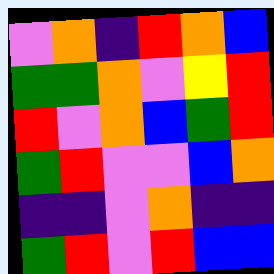[["violet", "orange", "indigo", "red", "orange", "blue"], ["green", "green", "orange", "violet", "yellow", "red"], ["red", "violet", "orange", "blue", "green", "red"], ["green", "red", "violet", "violet", "blue", "orange"], ["indigo", "indigo", "violet", "orange", "indigo", "indigo"], ["green", "red", "violet", "red", "blue", "blue"]]